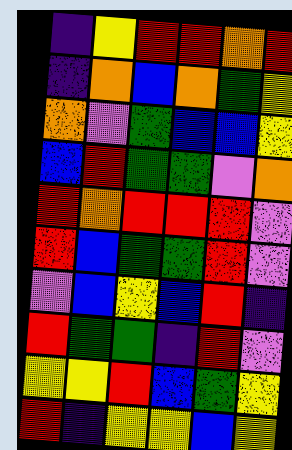[["indigo", "yellow", "red", "red", "orange", "red"], ["indigo", "orange", "blue", "orange", "green", "yellow"], ["orange", "violet", "green", "blue", "blue", "yellow"], ["blue", "red", "green", "green", "violet", "orange"], ["red", "orange", "red", "red", "red", "violet"], ["red", "blue", "green", "green", "red", "violet"], ["violet", "blue", "yellow", "blue", "red", "indigo"], ["red", "green", "green", "indigo", "red", "violet"], ["yellow", "yellow", "red", "blue", "green", "yellow"], ["red", "indigo", "yellow", "yellow", "blue", "yellow"]]